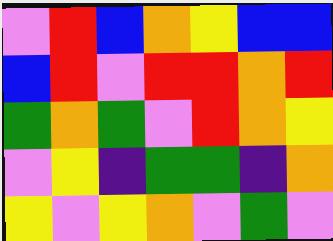[["violet", "red", "blue", "orange", "yellow", "blue", "blue"], ["blue", "red", "violet", "red", "red", "orange", "red"], ["green", "orange", "green", "violet", "red", "orange", "yellow"], ["violet", "yellow", "indigo", "green", "green", "indigo", "orange"], ["yellow", "violet", "yellow", "orange", "violet", "green", "violet"]]